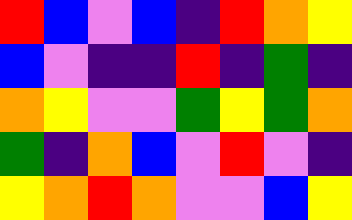[["red", "blue", "violet", "blue", "indigo", "red", "orange", "yellow"], ["blue", "violet", "indigo", "indigo", "red", "indigo", "green", "indigo"], ["orange", "yellow", "violet", "violet", "green", "yellow", "green", "orange"], ["green", "indigo", "orange", "blue", "violet", "red", "violet", "indigo"], ["yellow", "orange", "red", "orange", "violet", "violet", "blue", "yellow"]]